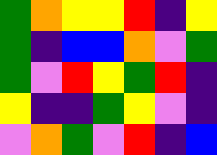[["green", "orange", "yellow", "yellow", "red", "indigo", "yellow"], ["green", "indigo", "blue", "blue", "orange", "violet", "green"], ["green", "violet", "red", "yellow", "green", "red", "indigo"], ["yellow", "indigo", "indigo", "green", "yellow", "violet", "indigo"], ["violet", "orange", "green", "violet", "red", "indigo", "blue"]]